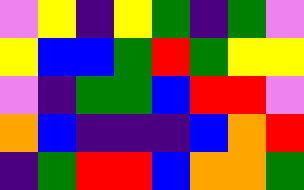[["violet", "yellow", "indigo", "yellow", "green", "indigo", "green", "violet"], ["yellow", "blue", "blue", "green", "red", "green", "yellow", "yellow"], ["violet", "indigo", "green", "green", "blue", "red", "red", "violet"], ["orange", "blue", "indigo", "indigo", "indigo", "blue", "orange", "red"], ["indigo", "green", "red", "red", "blue", "orange", "orange", "green"]]